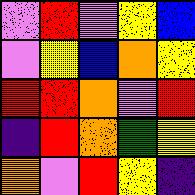[["violet", "red", "violet", "yellow", "blue"], ["violet", "yellow", "blue", "orange", "yellow"], ["red", "red", "orange", "violet", "red"], ["indigo", "red", "orange", "green", "yellow"], ["orange", "violet", "red", "yellow", "indigo"]]